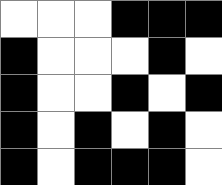[["white", "white", "white", "black", "black", "black"], ["black", "white", "white", "white", "black", "white"], ["black", "white", "white", "black", "white", "black"], ["black", "white", "black", "white", "black", "white"], ["black", "white", "black", "black", "black", "white"]]